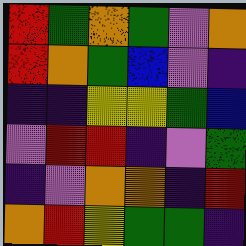[["red", "green", "orange", "green", "violet", "orange"], ["red", "orange", "green", "blue", "violet", "indigo"], ["indigo", "indigo", "yellow", "yellow", "green", "blue"], ["violet", "red", "red", "indigo", "violet", "green"], ["indigo", "violet", "orange", "orange", "indigo", "red"], ["orange", "red", "yellow", "green", "green", "indigo"]]